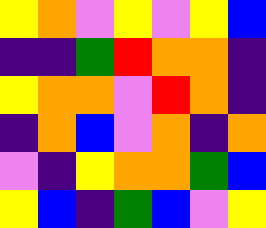[["yellow", "orange", "violet", "yellow", "violet", "yellow", "blue"], ["indigo", "indigo", "green", "red", "orange", "orange", "indigo"], ["yellow", "orange", "orange", "violet", "red", "orange", "indigo"], ["indigo", "orange", "blue", "violet", "orange", "indigo", "orange"], ["violet", "indigo", "yellow", "orange", "orange", "green", "blue"], ["yellow", "blue", "indigo", "green", "blue", "violet", "yellow"]]